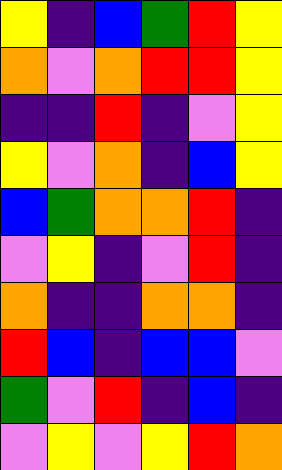[["yellow", "indigo", "blue", "green", "red", "yellow"], ["orange", "violet", "orange", "red", "red", "yellow"], ["indigo", "indigo", "red", "indigo", "violet", "yellow"], ["yellow", "violet", "orange", "indigo", "blue", "yellow"], ["blue", "green", "orange", "orange", "red", "indigo"], ["violet", "yellow", "indigo", "violet", "red", "indigo"], ["orange", "indigo", "indigo", "orange", "orange", "indigo"], ["red", "blue", "indigo", "blue", "blue", "violet"], ["green", "violet", "red", "indigo", "blue", "indigo"], ["violet", "yellow", "violet", "yellow", "red", "orange"]]